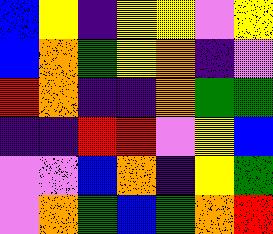[["blue", "yellow", "indigo", "yellow", "yellow", "violet", "yellow"], ["blue", "orange", "green", "yellow", "orange", "indigo", "violet"], ["red", "orange", "indigo", "indigo", "orange", "green", "green"], ["indigo", "indigo", "red", "red", "violet", "yellow", "blue"], ["violet", "violet", "blue", "orange", "indigo", "yellow", "green"], ["violet", "orange", "green", "blue", "green", "orange", "red"]]